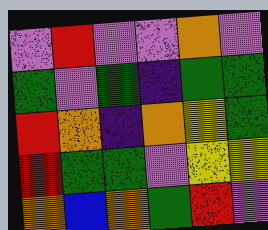[["violet", "red", "violet", "violet", "orange", "violet"], ["green", "violet", "green", "indigo", "green", "green"], ["red", "orange", "indigo", "orange", "yellow", "green"], ["red", "green", "green", "violet", "yellow", "yellow"], ["orange", "blue", "orange", "green", "red", "violet"]]